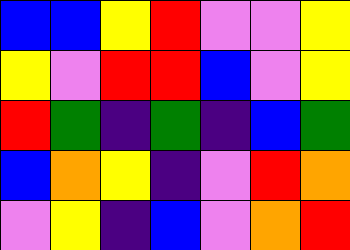[["blue", "blue", "yellow", "red", "violet", "violet", "yellow"], ["yellow", "violet", "red", "red", "blue", "violet", "yellow"], ["red", "green", "indigo", "green", "indigo", "blue", "green"], ["blue", "orange", "yellow", "indigo", "violet", "red", "orange"], ["violet", "yellow", "indigo", "blue", "violet", "orange", "red"]]